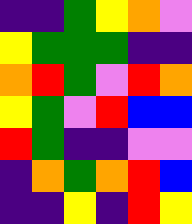[["indigo", "indigo", "green", "yellow", "orange", "violet"], ["yellow", "green", "green", "green", "indigo", "indigo"], ["orange", "red", "green", "violet", "red", "orange"], ["yellow", "green", "violet", "red", "blue", "blue"], ["red", "green", "indigo", "indigo", "violet", "violet"], ["indigo", "orange", "green", "orange", "red", "blue"], ["indigo", "indigo", "yellow", "indigo", "red", "yellow"]]